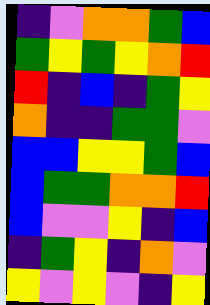[["indigo", "violet", "orange", "orange", "green", "blue"], ["green", "yellow", "green", "yellow", "orange", "red"], ["red", "indigo", "blue", "indigo", "green", "yellow"], ["orange", "indigo", "indigo", "green", "green", "violet"], ["blue", "blue", "yellow", "yellow", "green", "blue"], ["blue", "green", "green", "orange", "orange", "red"], ["blue", "violet", "violet", "yellow", "indigo", "blue"], ["indigo", "green", "yellow", "indigo", "orange", "violet"], ["yellow", "violet", "yellow", "violet", "indigo", "yellow"]]